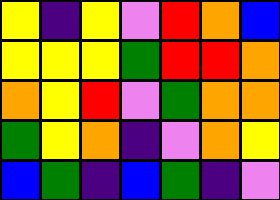[["yellow", "indigo", "yellow", "violet", "red", "orange", "blue"], ["yellow", "yellow", "yellow", "green", "red", "red", "orange"], ["orange", "yellow", "red", "violet", "green", "orange", "orange"], ["green", "yellow", "orange", "indigo", "violet", "orange", "yellow"], ["blue", "green", "indigo", "blue", "green", "indigo", "violet"]]